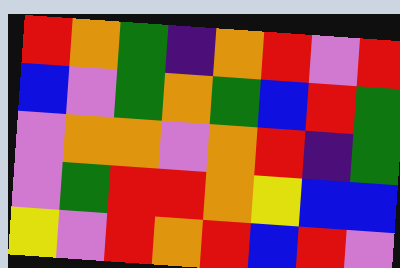[["red", "orange", "green", "indigo", "orange", "red", "violet", "red"], ["blue", "violet", "green", "orange", "green", "blue", "red", "green"], ["violet", "orange", "orange", "violet", "orange", "red", "indigo", "green"], ["violet", "green", "red", "red", "orange", "yellow", "blue", "blue"], ["yellow", "violet", "red", "orange", "red", "blue", "red", "violet"]]